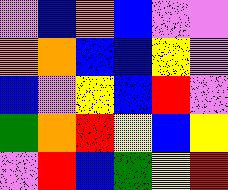[["violet", "blue", "orange", "blue", "violet", "violet"], ["orange", "orange", "blue", "blue", "yellow", "violet"], ["blue", "violet", "yellow", "blue", "red", "violet"], ["green", "orange", "red", "yellow", "blue", "yellow"], ["violet", "red", "blue", "green", "yellow", "red"]]